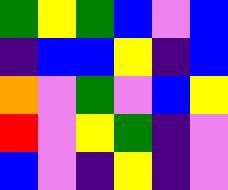[["green", "yellow", "green", "blue", "violet", "blue"], ["indigo", "blue", "blue", "yellow", "indigo", "blue"], ["orange", "violet", "green", "violet", "blue", "yellow"], ["red", "violet", "yellow", "green", "indigo", "violet"], ["blue", "violet", "indigo", "yellow", "indigo", "violet"]]